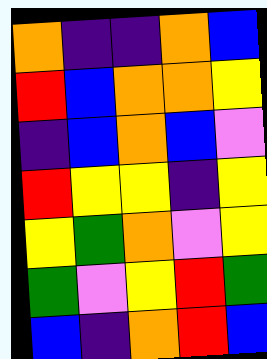[["orange", "indigo", "indigo", "orange", "blue"], ["red", "blue", "orange", "orange", "yellow"], ["indigo", "blue", "orange", "blue", "violet"], ["red", "yellow", "yellow", "indigo", "yellow"], ["yellow", "green", "orange", "violet", "yellow"], ["green", "violet", "yellow", "red", "green"], ["blue", "indigo", "orange", "red", "blue"]]